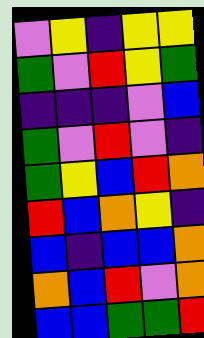[["violet", "yellow", "indigo", "yellow", "yellow"], ["green", "violet", "red", "yellow", "green"], ["indigo", "indigo", "indigo", "violet", "blue"], ["green", "violet", "red", "violet", "indigo"], ["green", "yellow", "blue", "red", "orange"], ["red", "blue", "orange", "yellow", "indigo"], ["blue", "indigo", "blue", "blue", "orange"], ["orange", "blue", "red", "violet", "orange"], ["blue", "blue", "green", "green", "red"]]